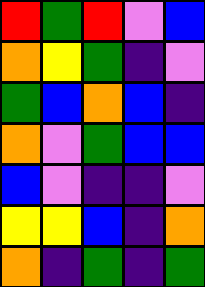[["red", "green", "red", "violet", "blue"], ["orange", "yellow", "green", "indigo", "violet"], ["green", "blue", "orange", "blue", "indigo"], ["orange", "violet", "green", "blue", "blue"], ["blue", "violet", "indigo", "indigo", "violet"], ["yellow", "yellow", "blue", "indigo", "orange"], ["orange", "indigo", "green", "indigo", "green"]]